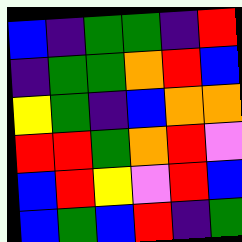[["blue", "indigo", "green", "green", "indigo", "red"], ["indigo", "green", "green", "orange", "red", "blue"], ["yellow", "green", "indigo", "blue", "orange", "orange"], ["red", "red", "green", "orange", "red", "violet"], ["blue", "red", "yellow", "violet", "red", "blue"], ["blue", "green", "blue", "red", "indigo", "green"]]